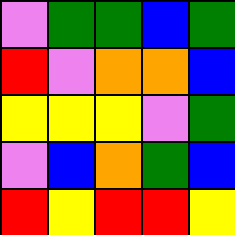[["violet", "green", "green", "blue", "green"], ["red", "violet", "orange", "orange", "blue"], ["yellow", "yellow", "yellow", "violet", "green"], ["violet", "blue", "orange", "green", "blue"], ["red", "yellow", "red", "red", "yellow"]]